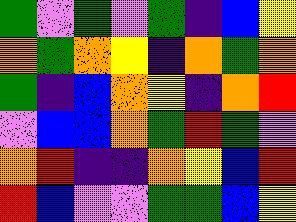[["green", "violet", "green", "violet", "green", "indigo", "blue", "yellow"], ["orange", "green", "orange", "yellow", "indigo", "orange", "green", "orange"], ["green", "indigo", "blue", "orange", "yellow", "indigo", "orange", "red"], ["violet", "blue", "blue", "orange", "green", "red", "green", "violet"], ["orange", "red", "indigo", "indigo", "orange", "yellow", "blue", "red"], ["red", "blue", "violet", "violet", "green", "green", "blue", "yellow"]]